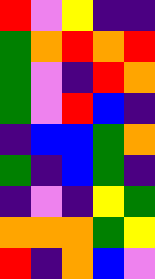[["red", "violet", "yellow", "indigo", "indigo"], ["green", "orange", "red", "orange", "red"], ["green", "violet", "indigo", "red", "orange"], ["green", "violet", "red", "blue", "indigo"], ["indigo", "blue", "blue", "green", "orange"], ["green", "indigo", "blue", "green", "indigo"], ["indigo", "violet", "indigo", "yellow", "green"], ["orange", "orange", "orange", "green", "yellow"], ["red", "indigo", "orange", "blue", "violet"]]